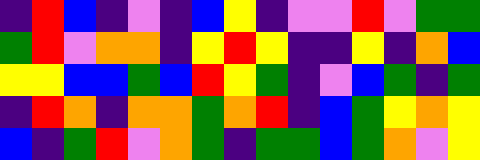[["indigo", "red", "blue", "indigo", "violet", "indigo", "blue", "yellow", "indigo", "violet", "violet", "red", "violet", "green", "green"], ["green", "red", "violet", "orange", "orange", "indigo", "yellow", "red", "yellow", "indigo", "indigo", "yellow", "indigo", "orange", "blue"], ["yellow", "yellow", "blue", "blue", "green", "blue", "red", "yellow", "green", "indigo", "violet", "blue", "green", "indigo", "green"], ["indigo", "red", "orange", "indigo", "orange", "orange", "green", "orange", "red", "indigo", "blue", "green", "yellow", "orange", "yellow"], ["blue", "indigo", "green", "red", "violet", "orange", "green", "indigo", "green", "green", "blue", "green", "orange", "violet", "yellow"]]